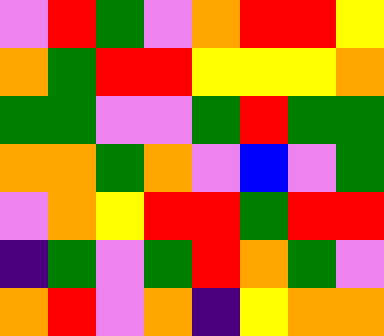[["violet", "red", "green", "violet", "orange", "red", "red", "yellow"], ["orange", "green", "red", "red", "yellow", "yellow", "yellow", "orange"], ["green", "green", "violet", "violet", "green", "red", "green", "green"], ["orange", "orange", "green", "orange", "violet", "blue", "violet", "green"], ["violet", "orange", "yellow", "red", "red", "green", "red", "red"], ["indigo", "green", "violet", "green", "red", "orange", "green", "violet"], ["orange", "red", "violet", "orange", "indigo", "yellow", "orange", "orange"]]